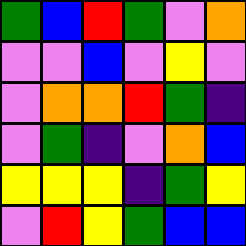[["green", "blue", "red", "green", "violet", "orange"], ["violet", "violet", "blue", "violet", "yellow", "violet"], ["violet", "orange", "orange", "red", "green", "indigo"], ["violet", "green", "indigo", "violet", "orange", "blue"], ["yellow", "yellow", "yellow", "indigo", "green", "yellow"], ["violet", "red", "yellow", "green", "blue", "blue"]]